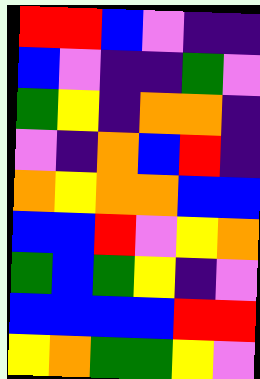[["red", "red", "blue", "violet", "indigo", "indigo"], ["blue", "violet", "indigo", "indigo", "green", "violet"], ["green", "yellow", "indigo", "orange", "orange", "indigo"], ["violet", "indigo", "orange", "blue", "red", "indigo"], ["orange", "yellow", "orange", "orange", "blue", "blue"], ["blue", "blue", "red", "violet", "yellow", "orange"], ["green", "blue", "green", "yellow", "indigo", "violet"], ["blue", "blue", "blue", "blue", "red", "red"], ["yellow", "orange", "green", "green", "yellow", "violet"]]